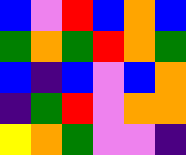[["blue", "violet", "red", "blue", "orange", "blue"], ["green", "orange", "green", "red", "orange", "green"], ["blue", "indigo", "blue", "violet", "blue", "orange"], ["indigo", "green", "red", "violet", "orange", "orange"], ["yellow", "orange", "green", "violet", "violet", "indigo"]]